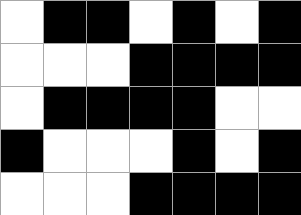[["white", "black", "black", "white", "black", "white", "black"], ["white", "white", "white", "black", "black", "black", "black"], ["white", "black", "black", "black", "black", "white", "white"], ["black", "white", "white", "white", "black", "white", "black"], ["white", "white", "white", "black", "black", "black", "black"]]